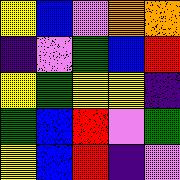[["yellow", "blue", "violet", "orange", "orange"], ["indigo", "violet", "green", "blue", "red"], ["yellow", "green", "yellow", "yellow", "indigo"], ["green", "blue", "red", "violet", "green"], ["yellow", "blue", "red", "indigo", "violet"]]